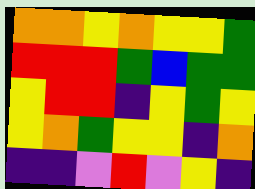[["orange", "orange", "yellow", "orange", "yellow", "yellow", "green"], ["red", "red", "red", "green", "blue", "green", "green"], ["yellow", "red", "red", "indigo", "yellow", "green", "yellow"], ["yellow", "orange", "green", "yellow", "yellow", "indigo", "orange"], ["indigo", "indigo", "violet", "red", "violet", "yellow", "indigo"]]